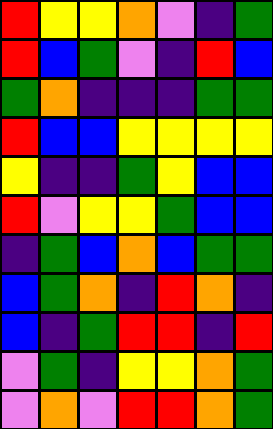[["red", "yellow", "yellow", "orange", "violet", "indigo", "green"], ["red", "blue", "green", "violet", "indigo", "red", "blue"], ["green", "orange", "indigo", "indigo", "indigo", "green", "green"], ["red", "blue", "blue", "yellow", "yellow", "yellow", "yellow"], ["yellow", "indigo", "indigo", "green", "yellow", "blue", "blue"], ["red", "violet", "yellow", "yellow", "green", "blue", "blue"], ["indigo", "green", "blue", "orange", "blue", "green", "green"], ["blue", "green", "orange", "indigo", "red", "orange", "indigo"], ["blue", "indigo", "green", "red", "red", "indigo", "red"], ["violet", "green", "indigo", "yellow", "yellow", "orange", "green"], ["violet", "orange", "violet", "red", "red", "orange", "green"]]